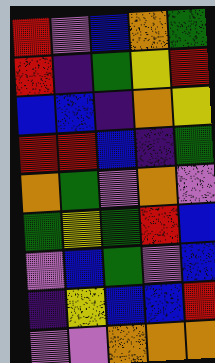[["red", "violet", "blue", "orange", "green"], ["red", "indigo", "green", "yellow", "red"], ["blue", "blue", "indigo", "orange", "yellow"], ["red", "red", "blue", "indigo", "green"], ["orange", "green", "violet", "orange", "violet"], ["green", "yellow", "green", "red", "blue"], ["violet", "blue", "green", "violet", "blue"], ["indigo", "yellow", "blue", "blue", "red"], ["violet", "violet", "orange", "orange", "orange"]]